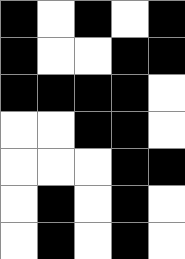[["black", "white", "black", "white", "black"], ["black", "white", "white", "black", "black"], ["black", "black", "black", "black", "white"], ["white", "white", "black", "black", "white"], ["white", "white", "white", "black", "black"], ["white", "black", "white", "black", "white"], ["white", "black", "white", "black", "white"]]